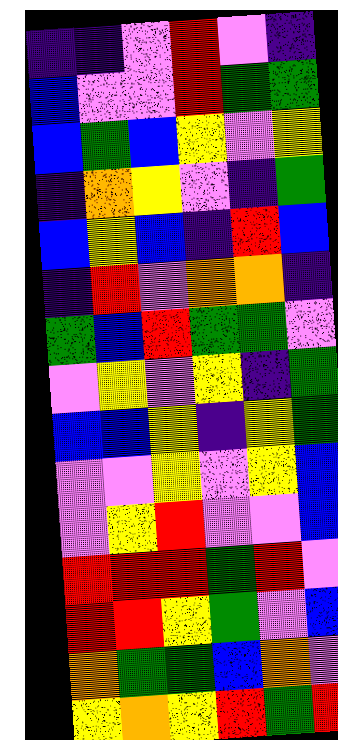[["indigo", "indigo", "violet", "red", "violet", "indigo"], ["blue", "violet", "violet", "red", "green", "green"], ["blue", "green", "blue", "yellow", "violet", "yellow"], ["indigo", "orange", "yellow", "violet", "indigo", "green"], ["blue", "yellow", "blue", "indigo", "red", "blue"], ["indigo", "red", "violet", "orange", "orange", "indigo"], ["green", "blue", "red", "green", "green", "violet"], ["violet", "yellow", "violet", "yellow", "indigo", "green"], ["blue", "blue", "yellow", "indigo", "yellow", "green"], ["violet", "violet", "yellow", "violet", "yellow", "blue"], ["violet", "yellow", "red", "violet", "violet", "blue"], ["red", "red", "red", "green", "red", "violet"], ["red", "red", "yellow", "green", "violet", "blue"], ["orange", "green", "green", "blue", "orange", "violet"], ["yellow", "orange", "yellow", "red", "green", "red"]]